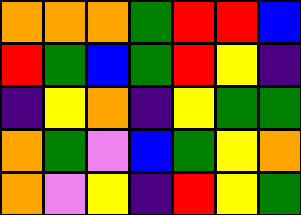[["orange", "orange", "orange", "green", "red", "red", "blue"], ["red", "green", "blue", "green", "red", "yellow", "indigo"], ["indigo", "yellow", "orange", "indigo", "yellow", "green", "green"], ["orange", "green", "violet", "blue", "green", "yellow", "orange"], ["orange", "violet", "yellow", "indigo", "red", "yellow", "green"]]